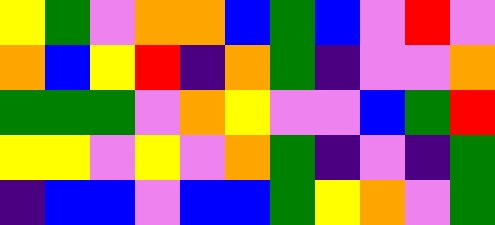[["yellow", "green", "violet", "orange", "orange", "blue", "green", "blue", "violet", "red", "violet"], ["orange", "blue", "yellow", "red", "indigo", "orange", "green", "indigo", "violet", "violet", "orange"], ["green", "green", "green", "violet", "orange", "yellow", "violet", "violet", "blue", "green", "red"], ["yellow", "yellow", "violet", "yellow", "violet", "orange", "green", "indigo", "violet", "indigo", "green"], ["indigo", "blue", "blue", "violet", "blue", "blue", "green", "yellow", "orange", "violet", "green"]]